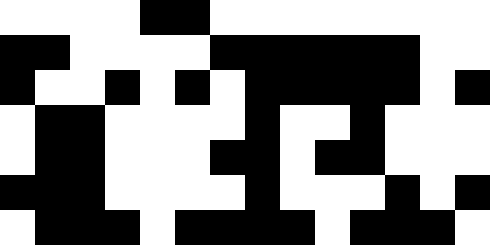[["white", "white", "white", "white", "black", "black", "white", "white", "white", "white", "white", "white", "white", "white"], ["black", "black", "white", "white", "white", "white", "black", "black", "black", "black", "black", "black", "white", "white"], ["black", "white", "white", "black", "white", "black", "white", "black", "black", "black", "black", "black", "white", "black"], ["white", "black", "black", "white", "white", "white", "white", "black", "white", "white", "black", "white", "white", "white"], ["white", "black", "black", "white", "white", "white", "black", "black", "white", "black", "black", "white", "white", "white"], ["black", "black", "black", "white", "white", "white", "white", "black", "white", "white", "white", "black", "white", "black"], ["white", "black", "black", "black", "white", "black", "black", "black", "black", "white", "black", "black", "black", "white"]]